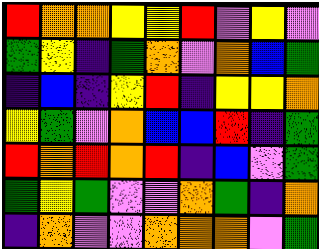[["red", "orange", "orange", "yellow", "yellow", "red", "violet", "yellow", "violet"], ["green", "yellow", "indigo", "green", "orange", "violet", "orange", "blue", "green"], ["indigo", "blue", "indigo", "yellow", "red", "indigo", "yellow", "yellow", "orange"], ["yellow", "green", "violet", "orange", "blue", "blue", "red", "indigo", "green"], ["red", "orange", "red", "orange", "red", "indigo", "blue", "violet", "green"], ["green", "yellow", "green", "violet", "violet", "orange", "green", "indigo", "orange"], ["indigo", "orange", "violet", "violet", "orange", "orange", "orange", "violet", "green"]]